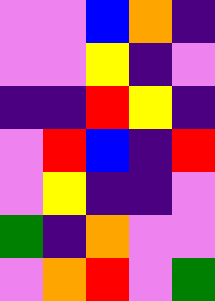[["violet", "violet", "blue", "orange", "indigo"], ["violet", "violet", "yellow", "indigo", "violet"], ["indigo", "indigo", "red", "yellow", "indigo"], ["violet", "red", "blue", "indigo", "red"], ["violet", "yellow", "indigo", "indigo", "violet"], ["green", "indigo", "orange", "violet", "violet"], ["violet", "orange", "red", "violet", "green"]]